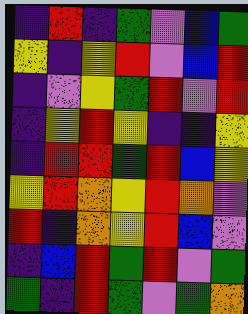[["indigo", "red", "indigo", "green", "violet", "blue", "green"], ["yellow", "indigo", "yellow", "red", "violet", "blue", "red"], ["indigo", "violet", "yellow", "green", "red", "violet", "red"], ["indigo", "yellow", "red", "yellow", "indigo", "indigo", "yellow"], ["indigo", "red", "red", "green", "red", "blue", "yellow"], ["yellow", "red", "orange", "yellow", "red", "orange", "violet"], ["red", "indigo", "orange", "yellow", "red", "blue", "violet"], ["indigo", "blue", "red", "green", "red", "violet", "green"], ["green", "indigo", "red", "green", "violet", "green", "orange"]]